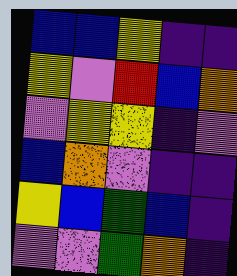[["blue", "blue", "yellow", "indigo", "indigo"], ["yellow", "violet", "red", "blue", "orange"], ["violet", "yellow", "yellow", "indigo", "violet"], ["blue", "orange", "violet", "indigo", "indigo"], ["yellow", "blue", "green", "blue", "indigo"], ["violet", "violet", "green", "orange", "indigo"]]